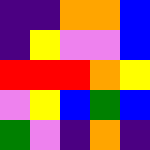[["indigo", "indigo", "orange", "orange", "blue"], ["indigo", "yellow", "violet", "violet", "blue"], ["red", "red", "red", "orange", "yellow"], ["violet", "yellow", "blue", "green", "blue"], ["green", "violet", "indigo", "orange", "indigo"]]